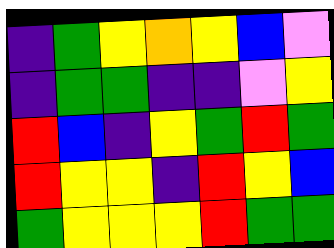[["indigo", "green", "yellow", "orange", "yellow", "blue", "violet"], ["indigo", "green", "green", "indigo", "indigo", "violet", "yellow"], ["red", "blue", "indigo", "yellow", "green", "red", "green"], ["red", "yellow", "yellow", "indigo", "red", "yellow", "blue"], ["green", "yellow", "yellow", "yellow", "red", "green", "green"]]